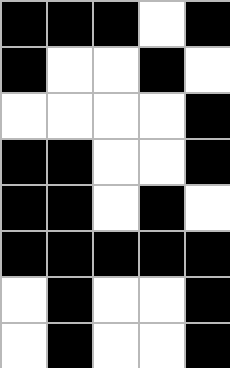[["black", "black", "black", "white", "black"], ["black", "white", "white", "black", "white"], ["white", "white", "white", "white", "black"], ["black", "black", "white", "white", "black"], ["black", "black", "white", "black", "white"], ["black", "black", "black", "black", "black"], ["white", "black", "white", "white", "black"], ["white", "black", "white", "white", "black"]]